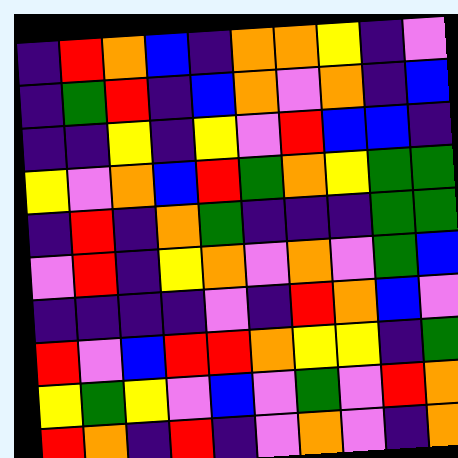[["indigo", "red", "orange", "blue", "indigo", "orange", "orange", "yellow", "indigo", "violet"], ["indigo", "green", "red", "indigo", "blue", "orange", "violet", "orange", "indigo", "blue"], ["indigo", "indigo", "yellow", "indigo", "yellow", "violet", "red", "blue", "blue", "indigo"], ["yellow", "violet", "orange", "blue", "red", "green", "orange", "yellow", "green", "green"], ["indigo", "red", "indigo", "orange", "green", "indigo", "indigo", "indigo", "green", "green"], ["violet", "red", "indigo", "yellow", "orange", "violet", "orange", "violet", "green", "blue"], ["indigo", "indigo", "indigo", "indigo", "violet", "indigo", "red", "orange", "blue", "violet"], ["red", "violet", "blue", "red", "red", "orange", "yellow", "yellow", "indigo", "green"], ["yellow", "green", "yellow", "violet", "blue", "violet", "green", "violet", "red", "orange"], ["red", "orange", "indigo", "red", "indigo", "violet", "orange", "violet", "indigo", "orange"]]